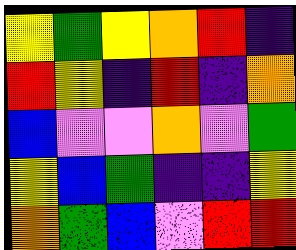[["yellow", "green", "yellow", "orange", "red", "indigo"], ["red", "yellow", "indigo", "red", "indigo", "orange"], ["blue", "violet", "violet", "orange", "violet", "green"], ["yellow", "blue", "green", "indigo", "indigo", "yellow"], ["orange", "green", "blue", "violet", "red", "red"]]